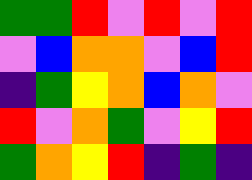[["green", "green", "red", "violet", "red", "violet", "red"], ["violet", "blue", "orange", "orange", "violet", "blue", "red"], ["indigo", "green", "yellow", "orange", "blue", "orange", "violet"], ["red", "violet", "orange", "green", "violet", "yellow", "red"], ["green", "orange", "yellow", "red", "indigo", "green", "indigo"]]